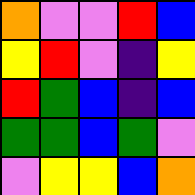[["orange", "violet", "violet", "red", "blue"], ["yellow", "red", "violet", "indigo", "yellow"], ["red", "green", "blue", "indigo", "blue"], ["green", "green", "blue", "green", "violet"], ["violet", "yellow", "yellow", "blue", "orange"]]